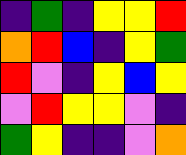[["indigo", "green", "indigo", "yellow", "yellow", "red"], ["orange", "red", "blue", "indigo", "yellow", "green"], ["red", "violet", "indigo", "yellow", "blue", "yellow"], ["violet", "red", "yellow", "yellow", "violet", "indigo"], ["green", "yellow", "indigo", "indigo", "violet", "orange"]]